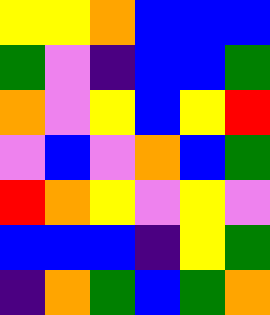[["yellow", "yellow", "orange", "blue", "blue", "blue"], ["green", "violet", "indigo", "blue", "blue", "green"], ["orange", "violet", "yellow", "blue", "yellow", "red"], ["violet", "blue", "violet", "orange", "blue", "green"], ["red", "orange", "yellow", "violet", "yellow", "violet"], ["blue", "blue", "blue", "indigo", "yellow", "green"], ["indigo", "orange", "green", "blue", "green", "orange"]]